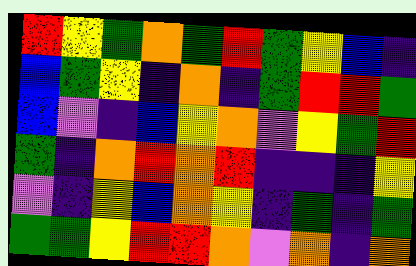[["red", "yellow", "green", "orange", "green", "red", "green", "yellow", "blue", "indigo"], ["blue", "green", "yellow", "indigo", "orange", "indigo", "green", "red", "red", "green"], ["blue", "violet", "indigo", "blue", "yellow", "orange", "violet", "yellow", "green", "red"], ["green", "indigo", "orange", "red", "orange", "red", "indigo", "indigo", "indigo", "yellow"], ["violet", "indigo", "yellow", "blue", "orange", "yellow", "indigo", "green", "indigo", "green"], ["green", "green", "yellow", "red", "red", "orange", "violet", "orange", "indigo", "orange"]]